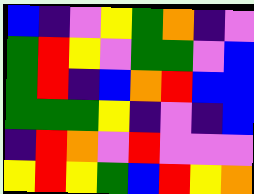[["blue", "indigo", "violet", "yellow", "green", "orange", "indigo", "violet"], ["green", "red", "yellow", "violet", "green", "green", "violet", "blue"], ["green", "red", "indigo", "blue", "orange", "red", "blue", "blue"], ["green", "green", "green", "yellow", "indigo", "violet", "indigo", "blue"], ["indigo", "red", "orange", "violet", "red", "violet", "violet", "violet"], ["yellow", "red", "yellow", "green", "blue", "red", "yellow", "orange"]]